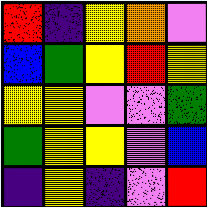[["red", "indigo", "yellow", "orange", "violet"], ["blue", "green", "yellow", "red", "yellow"], ["yellow", "yellow", "violet", "violet", "green"], ["green", "yellow", "yellow", "violet", "blue"], ["indigo", "yellow", "indigo", "violet", "red"]]